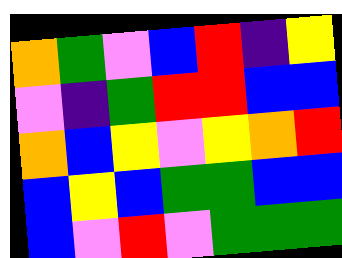[["orange", "green", "violet", "blue", "red", "indigo", "yellow"], ["violet", "indigo", "green", "red", "red", "blue", "blue"], ["orange", "blue", "yellow", "violet", "yellow", "orange", "red"], ["blue", "yellow", "blue", "green", "green", "blue", "blue"], ["blue", "violet", "red", "violet", "green", "green", "green"]]